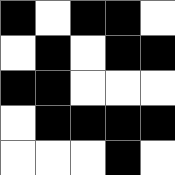[["black", "white", "black", "black", "white"], ["white", "black", "white", "black", "black"], ["black", "black", "white", "white", "white"], ["white", "black", "black", "black", "black"], ["white", "white", "white", "black", "white"]]